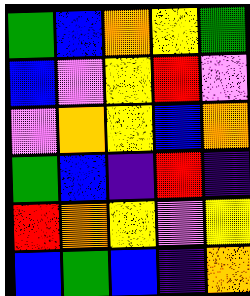[["green", "blue", "orange", "yellow", "green"], ["blue", "violet", "yellow", "red", "violet"], ["violet", "orange", "yellow", "blue", "orange"], ["green", "blue", "indigo", "red", "indigo"], ["red", "orange", "yellow", "violet", "yellow"], ["blue", "green", "blue", "indigo", "orange"]]